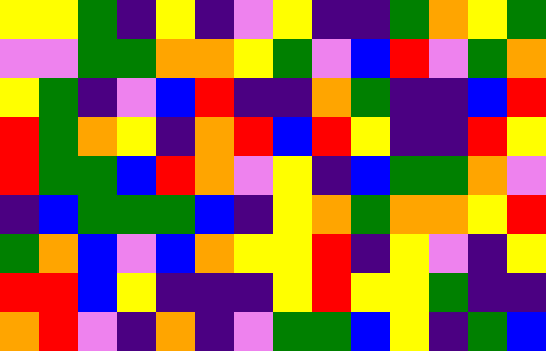[["yellow", "yellow", "green", "indigo", "yellow", "indigo", "violet", "yellow", "indigo", "indigo", "green", "orange", "yellow", "green"], ["violet", "violet", "green", "green", "orange", "orange", "yellow", "green", "violet", "blue", "red", "violet", "green", "orange"], ["yellow", "green", "indigo", "violet", "blue", "red", "indigo", "indigo", "orange", "green", "indigo", "indigo", "blue", "red"], ["red", "green", "orange", "yellow", "indigo", "orange", "red", "blue", "red", "yellow", "indigo", "indigo", "red", "yellow"], ["red", "green", "green", "blue", "red", "orange", "violet", "yellow", "indigo", "blue", "green", "green", "orange", "violet"], ["indigo", "blue", "green", "green", "green", "blue", "indigo", "yellow", "orange", "green", "orange", "orange", "yellow", "red"], ["green", "orange", "blue", "violet", "blue", "orange", "yellow", "yellow", "red", "indigo", "yellow", "violet", "indigo", "yellow"], ["red", "red", "blue", "yellow", "indigo", "indigo", "indigo", "yellow", "red", "yellow", "yellow", "green", "indigo", "indigo"], ["orange", "red", "violet", "indigo", "orange", "indigo", "violet", "green", "green", "blue", "yellow", "indigo", "green", "blue"]]